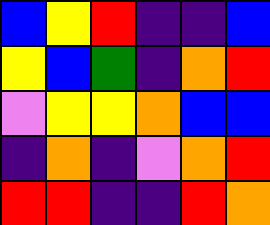[["blue", "yellow", "red", "indigo", "indigo", "blue"], ["yellow", "blue", "green", "indigo", "orange", "red"], ["violet", "yellow", "yellow", "orange", "blue", "blue"], ["indigo", "orange", "indigo", "violet", "orange", "red"], ["red", "red", "indigo", "indigo", "red", "orange"]]